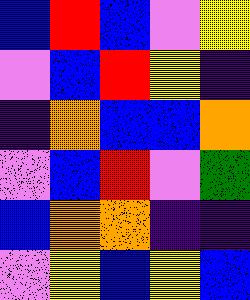[["blue", "red", "blue", "violet", "yellow"], ["violet", "blue", "red", "yellow", "indigo"], ["indigo", "orange", "blue", "blue", "orange"], ["violet", "blue", "red", "violet", "green"], ["blue", "orange", "orange", "indigo", "indigo"], ["violet", "yellow", "blue", "yellow", "blue"]]